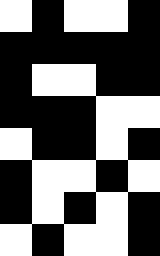[["white", "black", "white", "white", "black"], ["black", "black", "black", "black", "black"], ["black", "white", "white", "black", "black"], ["black", "black", "black", "white", "white"], ["white", "black", "black", "white", "black"], ["black", "white", "white", "black", "white"], ["black", "white", "black", "white", "black"], ["white", "black", "white", "white", "black"]]